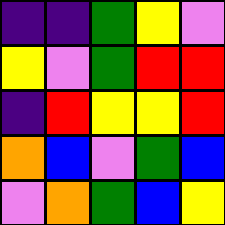[["indigo", "indigo", "green", "yellow", "violet"], ["yellow", "violet", "green", "red", "red"], ["indigo", "red", "yellow", "yellow", "red"], ["orange", "blue", "violet", "green", "blue"], ["violet", "orange", "green", "blue", "yellow"]]